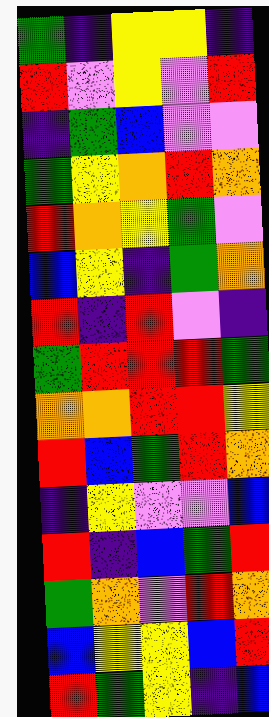[["green", "indigo", "yellow", "yellow", "indigo"], ["red", "violet", "yellow", "violet", "red"], ["indigo", "green", "blue", "violet", "violet"], ["green", "yellow", "orange", "red", "orange"], ["red", "orange", "yellow", "green", "violet"], ["blue", "yellow", "indigo", "green", "orange"], ["red", "indigo", "red", "violet", "indigo"], ["green", "red", "red", "red", "green"], ["orange", "orange", "red", "red", "yellow"], ["red", "blue", "green", "red", "orange"], ["indigo", "yellow", "violet", "violet", "blue"], ["red", "indigo", "blue", "green", "red"], ["green", "orange", "violet", "red", "orange"], ["blue", "yellow", "yellow", "blue", "red"], ["red", "green", "yellow", "indigo", "blue"]]